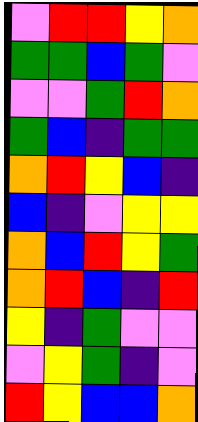[["violet", "red", "red", "yellow", "orange"], ["green", "green", "blue", "green", "violet"], ["violet", "violet", "green", "red", "orange"], ["green", "blue", "indigo", "green", "green"], ["orange", "red", "yellow", "blue", "indigo"], ["blue", "indigo", "violet", "yellow", "yellow"], ["orange", "blue", "red", "yellow", "green"], ["orange", "red", "blue", "indigo", "red"], ["yellow", "indigo", "green", "violet", "violet"], ["violet", "yellow", "green", "indigo", "violet"], ["red", "yellow", "blue", "blue", "orange"]]